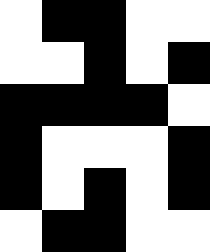[["white", "black", "black", "white", "white"], ["white", "white", "black", "white", "black"], ["black", "black", "black", "black", "white"], ["black", "white", "white", "white", "black"], ["black", "white", "black", "white", "black"], ["white", "black", "black", "white", "white"]]